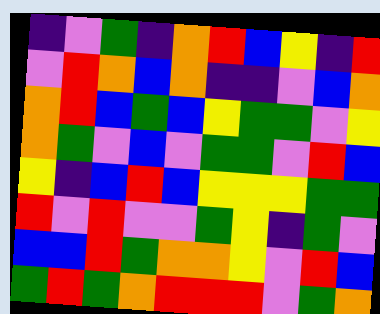[["indigo", "violet", "green", "indigo", "orange", "red", "blue", "yellow", "indigo", "red"], ["violet", "red", "orange", "blue", "orange", "indigo", "indigo", "violet", "blue", "orange"], ["orange", "red", "blue", "green", "blue", "yellow", "green", "green", "violet", "yellow"], ["orange", "green", "violet", "blue", "violet", "green", "green", "violet", "red", "blue"], ["yellow", "indigo", "blue", "red", "blue", "yellow", "yellow", "yellow", "green", "green"], ["red", "violet", "red", "violet", "violet", "green", "yellow", "indigo", "green", "violet"], ["blue", "blue", "red", "green", "orange", "orange", "yellow", "violet", "red", "blue"], ["green", "red", "green", "orange", "red", "red", "red", "violet", "green", "orange"]]